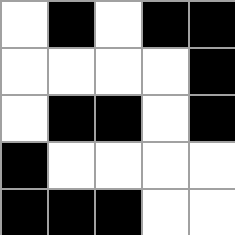[["white", "black", "white", "black", "black"], ["white", "white", "white", "white", "black"], ["white", "black", "black", "white", "black"], ["black", "white", "white", "white", "white"], ["black", "black", "black", "white", "white"]]